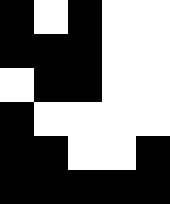[["black", "white", "black", "white", "white"], ["black", "black", "black", "white", "white"], ["white", "black", "black", "white", "white"], ["black", "white", "white", "white", "white"], ["black", "black", "white", "white", "black"], ["black", "black", "black", "black", "black"]]